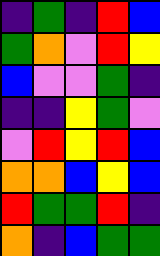[["indigo", "green", "indigo", "red", "blue"], ["green", "orange", "violet", "red", "yellow"], ["blue", "violet", "violet", "green", "indigo"], ["indigo", "indigo", "yellow", "green", "violet"], ["violet", "red", "yellow", "red", "blue"], ["orange", "orange", "blue", "yellow", "blue"], ["red", "green", "green", "red", "indigo"], ["orange", "indigo", "blue", "green", "green"]]